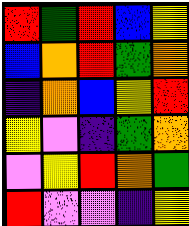[["red", "green", "red", "blue", "yellow"], ["blue", "orange", "red", "green", "orange"], ["indigo", "orange", "blue", "yellow", "red"], ["yellow", "violet", "indigo", "green", "orange"], ["violet", "yellow", "red", "orange", "green"], ["red", "violet", "violet", "indigo", "yellow"]]